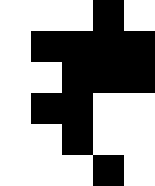[["white", "white", "white", "black", "white"], ["white", "black", "black", "black", "black"], ["white", "white", "black", "black", "black"], ["white", "black", "black", "white", "white"], ["white", "white", "black", "white", "white"], ["white", "white", "white", "black", "white"]]